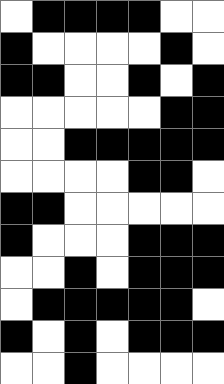[["white", "black", "black", "black", "black", "white", "white"], ["black", "white", "white", "white", "white", "black", "white"], ["black", "black", "white", "white", "black", "white", "black"], ["white", "white", "white", "white", "white", "black", "black"], ["white", "white", "black", "black", "black", "black", "black"], ["white", "white", "white", "white", "black", "black", "white"], ["black", "black", "white", "white", "white", "white", "white"], ["black", "white", "white", "white", "black", "black", "black"], ["white", "white", "black", "white", "black", "black", "black"], ["white", "black", "black", "black", "black", "black", "white"], ["black", "white", "black", "white", "black", "black", "black"], ["white", "white", "black", "white", "white", "white", "white"]]